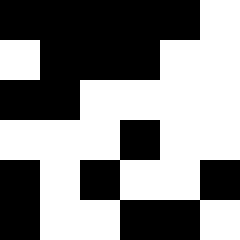[["black", "black", "black", "black", "black", "white"], ["white", "black", "black", "black", "white", "white"], ["black", "black", "white", "white", "white", "white"], ["white", "white", "white", "black", "white", "white"], ["black", "white", "black", "white", "white", "black"], ["black", "white", "white", "black", "black", "white"]]